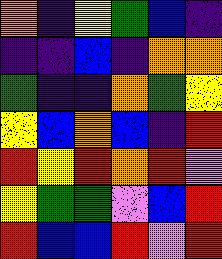[["orange", "indigo", "yellow", "green", "blue", "indigo"], ["indigo", "indigo", "blue", "indigo", "orange", "orange"], ["green", "indigo", "indigo", "orange", "green", "yellow"], ["yellow", "blue", "orange", "blue", "indigo", "red"], ["red", "yellow", "red", "orange", "red", "violet"], ["yellow", "green", "green", "violet", "blue", "red"], ["red", "blue", "blue", "red", "violet", "red"]]